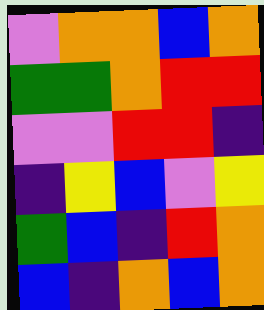[["violet", "orange", "orange", "blue", "orange"], ["green", "green", "orange", "red", "red"], ["violet", "violet", "red", "red", "indigo"], ["indigo", "yellow", "blue", "violet", "yellow"], ["green", "blue", "indigo", "red", "orange"], ["blue", "indigo", "orange", "blue", "orange"]]